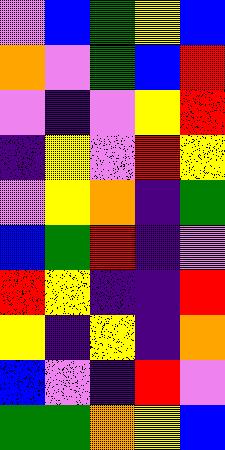[["violet", "blue", "green", "yellow", "blue"], ["orange", "violet", "green", "blue", "red"], ["violet", "indigo", "violet", "yellow", "red"], ["indigo", "yellow", "violet", "red", "yellow"], ["violet", "yellow", "orange", "indigo", "green"], ["blue", "green", "red", "indigo", "violet"], ["red", "yellow", "indigo", "indigo", "red"], ["yellow", "indigo", "yellow", "indigo", "orange"], ["blue", "violet", "indigo", "red", "violet"], ["green", "green", "orange", "yellow", "blue"]]